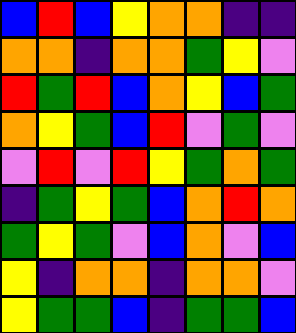[["blue", "red", "blue", "yellow", "orange", "orange", "indigo", "indigo"], ["orange", "orange", "indigo", "orange", "orange", "green", "yellow", "violet"], ["red", "green", "red", "blue", "orange", "yellow", "blue", "green"], ["orange", "yellow", "green", "blue", "red", "violet", "green", "violet"], ["violet", "red", "violet", "red", "yellow", "green", "orange", "green"], ["indigo", "green", "yellow", "green", "blue", "orange", "red", "orange"], ["green", "yellow", "green", "violet", "blue", "orange", "violet", "blue"], ["yellow", "indigo", "orange", "orange", "indigo", "orange", "orange", "violet"], ["yellow", "green", "green", "blue", "indigo", "green", "green", "blue"]]